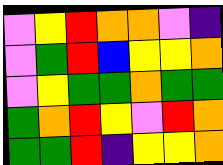[["violet", "yellow", "red", "orange", "orange", "violet", "indigo"], ["violet", "green", "red", "blue", "yellow", "yellow", "orange"], ["violet", "yellow", "green", "green", "orange", "green", "green"], ["green", "orange", "red", "yellow", "violet", "red", "orange"], ["green", "green", "red", "indigo", "yellow", "yellow", "orange"]]